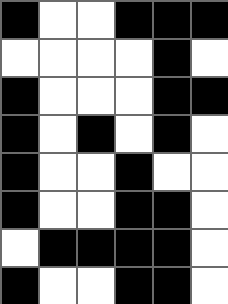[["black", "white", "white", "black", "black", "black"], ["white", "white", "white", "white", "black", "white"], ["black", "white", "white", "white", "black", "black"], ["black", "white", "black", "white", "black", "white"], ["black", "white", "white", "black", "white", "white"], ["black", "white", "white", "black", "black", "white"], ["white", "black", "black", "black", "black", "white"], ["black", "white", "white", "black", "black", "white"]]